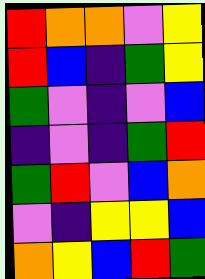[["red", "orange", "orange", "violet", "yellow"], ["red", "blue", "indigo", "green", "yellow"], ["green", "violet", "indigo", "violet", "blue"], ["indigo", "violet", "indigo", "green", "red"], ["green", "red", "violet", "blue", "orange"], ["violet", "indigo", "yellow", "yellow", "blue"], ["orange", "yellow", "blue", "red", "green"]]